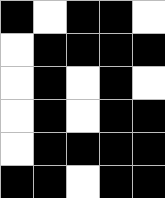[["black", "white", "black", "black", "white"], ["white", "black", "black", "black", "black"], ["white", "black", "white", "black", "white"], ["white", "black", "white", "black", "black"], ["white", "black", "black", "black", "black"], ["black", "black", "white", "black", "black"]]